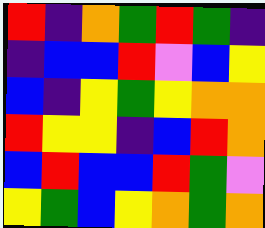[["red", "indigo", "orange", "green", "red", "green", "indigo"], ["indigo", "blue", "blue", "red", "violet", "blue", "yellow"], ["blue", "indigo", "yellow", "green", "yellow", "orange", "orange"], ["red", "yellow", "yellow", "indigo", "blue", "red", "orange"], ["blue", "red", "blue", "blue", "red", "green", "violet"], ["yellow", "green", "blue", "yellow", "orange", "green", "orange"]]